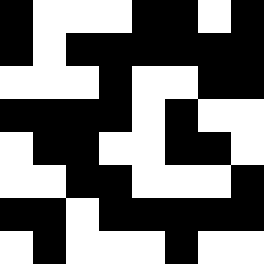[["black", "white", "white", "white", "black", "black", "white", "black"], ["black", "white", "black", "black", "black", "black", "black", "black"], ["white", "white", "white", "black", "white", "white", "black", "black"], ["black", "black", "black", "black", "white", "black", "white", "white"], ["white", "black", "black", "white", "white", "black", "black", "white"], ["white", "white", "black", "black", "white", "white", "white", "black"], ["black", "black", "white", "black", "black", "black", "black", "black"], ["white", "black", "white", "white", "white", "black", "white", "white"]]